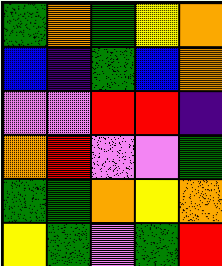[["green", "orange", "green", "yellow", "orange"], ["blue", "indigo", "green", "blue", "orange"], ["violet", "violet", "red", "red", "indigo"], ["orange", "red", "violet", "violet", "green"], ["green", "green", "orange", "yellow", "orange"], ["yellow", "green", "violet", "green", "red"]]